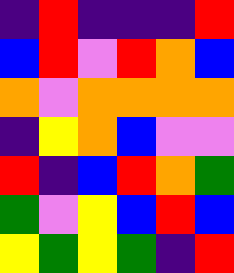[["indigo", "red", "indigo", "indigo", "indigo", "red"], ["blue", "red", "violet", "red", "orange", "blue"], ["orange", "violet", "orange", "orange", "orange", "orange"], ["indigo", "yellow", "orange", "blue", "violet", "violet"], ["red", "indigo", "blue", "red", "orange", "green"], ["green", "violet", "yellow", "blue", "red", "blue"], ["yellow", "green", "yellow", "green", "indigo", "red"]]